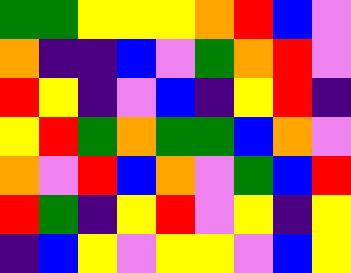[["green", "green", "yellow", "yellow", "yellow", "orange", "red", "blue", "violet"], ["orange", "indigo", "indigo", "blue", "violet", "green", "orange", "red", "violet"], ["red", "yellow", "indigo", "violet", "blue", "indigo", "yellow", "red", "indigo"], ["yellow", "red", "green", "orange", "green", "green", "blue", "orange", "violet"], ["orange", "violet", "red", "blue", "orange", "violet", "green", "blue", "red"], ["red", "green", "indigo", "yellow", "red", "violet", "yellow", "indigo", "yellow"], ["indigo", "blue", "yellow", "violet", "yellow", "yellow", "violet", "blue", "yellow"]]